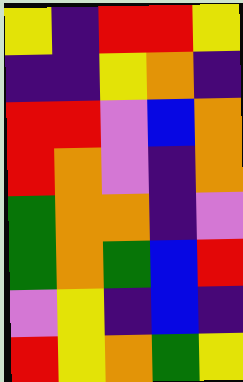[["yellow", "indigo", "red", "red", "yellow"], ["indigo", "indigo", "yellow", "orange", "indigo"], ["red", "red", "violet", "blue", "orange"], ["red", "orange", "violet", "indigo", "orange"], ["green", "orange", "orange", "indigo", "violet"], ["green", "orange", "green", "blue", "red"], ["violet", "yellow", "indigo", "blue", "indigo"], ["red", "yellow", "orange", "green", "yellow"]]